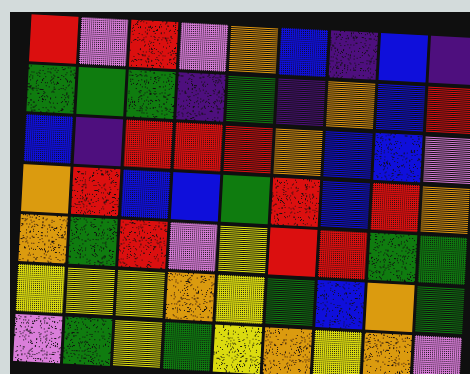[["red", "violet", "red", "violet", "orange", "blue", "indigo", "blue", "indigo"], ["green", "green", "green", "indigo", "green", "indigo", "orange", "blue", "red"], ["blue", "indigo", "red", "red", "red", "orange", "blue", "blue", "violet"], ["orange", "red", "blue", "blue", "green", "red", "blue", "red", "orange"], ["orange", "green", "red", "violet", "yellow", "red", "red", "green", "green"], ["yellow", "yellow", "yellow", "orange", "yellow", "green", "blue", "orange", "green"], ["violet", "green", "yellow", "green", "yellow", "orange", "yellow", "orange", "violet"]]